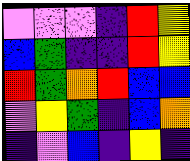[["violet", "violet", "violet", "indigo", "red", "yellow"], ["blue", "green", "indigo", "indigo", "red", "yellow"], ["red", "green", "orange", "red", "blue", "blue"], ["violet", "yellow", "green", "indigo", "blue", "orange"], ["indigo", "violet", "blue", "indigo", "yellow", "indigo"]]